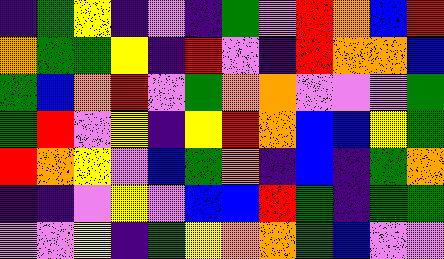[["indigo", "green", "yellow", "indigo", "violet", "indigo", "green", "violet", "red", "orange", "blue", "red"], ["orange", "green", "green", "yellow", "indigo", "red", "violet", "indigo", "red", "orange", "orange", "blue"], ["green", "blue", "orange", "red", "violet", "green", "orange", "orange", "violet", "violet", "violet", "green"], ["green", "red", "violet", "yellow", "indigo", "yellow", "red", "orange", "blue", "blue", "yellow", "green"], ["red", "orange", "yellow", "violet", "blue", "green", "orange", "indigo", "blue", "indigo", "green", "orange"], ["indigo", "indigo", "violet", "yellow", "violet", "blue", "blue", "red", "green", "indigo", "green", "green"], ["violet", "violet", "yellow", "indigo", "green", "yellow", "orange", "orange", "green", "blue", "violet", "violet"]]